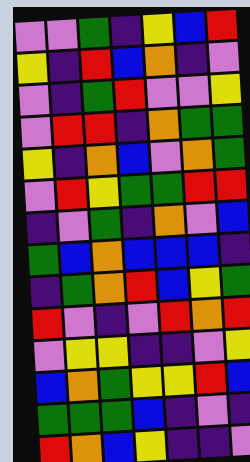[["violet", "violet", "green", "indigo", "yellow", "blue", "red"], ["yellow", "indigo", "red", "blue", "orange", "indigo", "violet"], ["violet", "indigo", "green", "red", "violet", "violet", "yellow"], ["violet", "red", "red", "indigo", "orange", "green", "green"], ["yellow", "indigo", "orange", "blue", "violet", "orange", "green"], ["violet", "red", "yellow", "green", "green", "red", "red"], ["indigo", "violet", "green", "indigo", "orange", "violet", "blue"], ["green", "blue", "orange", "blue", "blue", "blue", "indigo"], ["indigo", "green", "orange", "red", "blue", "yellow", "green"], ["red", "violet", "indigo", "violet", "red", "orange", "red"], ["violet", "yellow", "yellow", "indigo", "indigo", "violet", "yellow"], ["blue", "orange", "green", "yellow", "yellow", "red", "blue"], ["green", "green", "green", "blue", "indigo", "violet", "indigo"], ["red", "orange", "blue", "yellow", "indigo", "indigo", "violet"]]